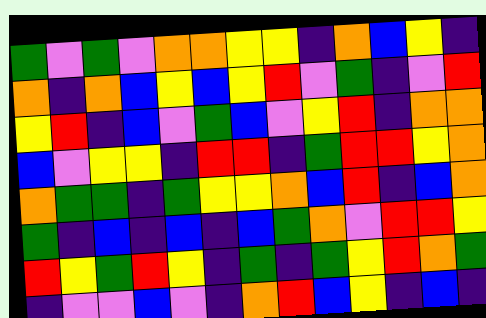[["green", "violet", "green", "violet", "orange", "orange", "yellow", "yellow", "indigo", "orange", "blue", "yellow", "indigo"], ["orange", "indigo", "orange", "blue", "yellow", "blue", "yellow", "red", "violet", "green", "indigo", "violet", "red"], ["yellow", "red", "indigo", "blue", "violet", "green", "blue", "violet", "yellow", "red", "indigo", "orange", "orange"], ["blue", "violet", "yellow", "yellow", "indigo", "red", "red", "indigo", "green", "red", "red", "yellow", "orange"], ["orange", "green", "green", "indigo", "green", "yellow", "yellow", "orange", "blue", "red", "indigo", "blue", "orange"], ["green", "indigo", "blue", "indigo", "blue", "indigo", "blue", "green", "orange", "violet", "red", "red", "yellow"], ["red", "yellow", "green", "red", "yellow", "indigo", "green", "indigo", "green", "yellow", "red", "orange", "green"], ["indigo", "violet", "violet", "blue", "violet", "indigo", "orange", "red", "blue", "yellow", "indigo", "blue", "indigo"]]